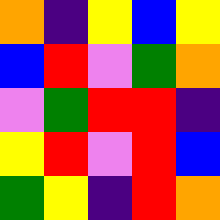[["orange", "indigo", "yellow", "blue", "yellow"], ["blue", "red", "violet", "green", "orange"], ["violet", "green", "red", "red", "indigo"], ["yellow", "red", "violet", "red", "blue"], ["green", "yellow", "indigo", "red", "orange"]]